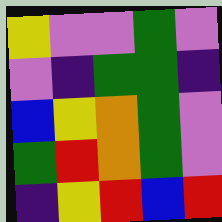[["yellow", "violet", "violet", "green", "violet"], ["violet", "indigo", "green", "green", "indigo"], ["blue", "yellow", "orange", "green", "violet"], ["green", "red", "orange", "green", "violet"], ["indigo", "yellow", "red", "blue", "red"]]